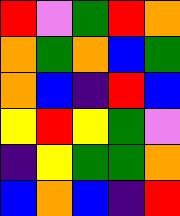[["red", "violet", "green", "red", "orange"], ["orange", "green", "orange", "blue", "green"], ["orange", "blue", "indigo", "red", "blue"], ["yellow", "red", "yellow", "green", "violet"], ["indigo", "yellow", "green", "green", "orange"], ["blue", "orange", "blue", "indigo", "red"]]